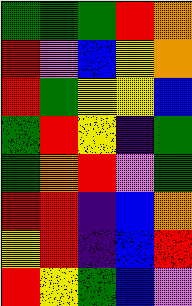[["green", "green", "green", "red", "orange"], ["red", "violet", "blue", "yellow", "orange"], ["red", "green", "yellow", "yellow", "blue"], ["green", "red", "yellow", "indigo", "green"], ["green", "orange", "red", "violet", "green"], ["red", "red", "indigo", "blue", "orange"], ["yellow", "red", "indigo", "blue", "red"], ["red", "yellow", "green", "blue", "violet"]]